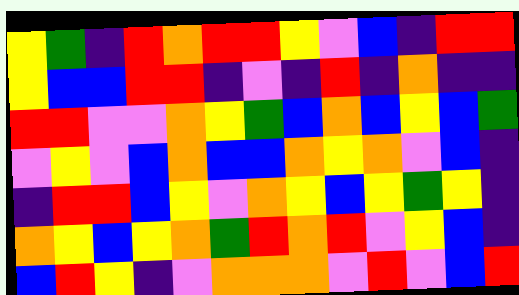[["yellow", "green", "indigo", "red", "orange", "red", "red", "yellow", "violet", "blue", "indigo", "red", "red"], ["yellow", "blue", "blue", "red", "red", "indigo", "violet", "indigo", "red", "indigo", "orange", "indigo", "indigo"], ["red", "red", "violet", "violet", "orange", "yellow", "green", "blue", "orange", "blue", "yellow", "blue", "green"], ["violet", "yellow", "violet", "blue", "orange", "blue", "blue", "orange", "yellow", "orange", "violet", "blue", "indigo"], ["indigo", "red", "red", "blue", "yellow", "violet", "orange", "yellow", "blue", "yellow", "green", "yellow", "indigo"], ["orange", "yellow", "blue", "yellow", "orange", "green", "red", "orange", "red", "violet", "yellow", "blue", "indigo"], ["blue", "red", "yellow", "indigo", "violet", "orange", "orange", "orange", "violet", "red", "violet", "blue", "red"]]